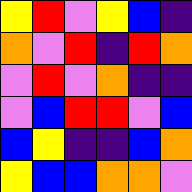[["yellow", "red", "violet", "yellow", "blue", "indigo"], ["orange", "violet", "red", "indigo", "red", "orange"], ["violet", "red", "violet", "orange", "indigo", "indigo"], ["violet", "blue", "red", "red", "violet", "blue"], ["blue", "yellow", "indigo", "indigo", "blue", "orange"], ["yellow", "blue", "blue", "orange", "orange", "violet"]]